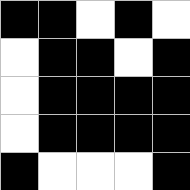[["black", "black", "white", "black", "white"], ["white", "black", "black", "white", "black"], ["white", "black", "black", "black", "black"], ["white", "black", "black", "black", "black"], ["black", "white", "white", "white", "black"]]